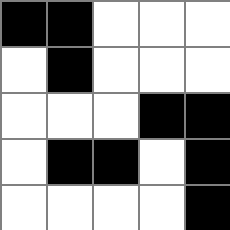[["black", "black", "white", "white", "white"], ["white", "black", "white", "white", "white"], ["white", "white", "white", "black", "black"], ["white", "black", "black", "white", "black"], ["white", "white", "white", "white", "black"]]